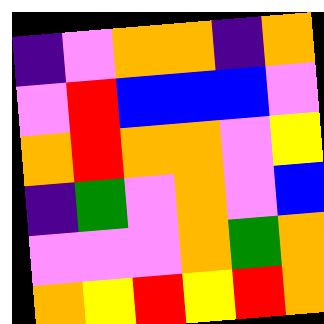[["indigo", "violet", "orange", "orange", "indigo", "orange"], ["violet", "red", "blue", "blue", "blue", "violet"], ["orange", "red", "orange", "orange", "violet", "yellow"], ["indigo", "green", "violet", "orange", "violet", "blue"], ["violet", "violet", "violet", "orange", "green", "orange"], ["orange", "yellow", "red", "yellow", "red", "orange"]]